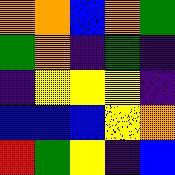[["orange", "orange", "blue", "orange", "green"], ["green", "orange", "indigo", "green", "indigo"], ["indigo", "yellow", "yellow", "yellow", "indigo"], ["blue", "blue", "blue", "yellow", "orange"], ["red", "green", "yellow", "indigo", "blue"]]